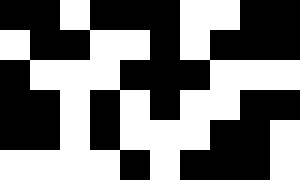[["black", "black", "white", "black", "black", "black", "white", "white", "black", "black"], ["white", "black", "black", "white", "white", "black", "white", "black", "black", "black"], ["black", "white", "white", "white", "black", "black", "black", "white", "white", "white"], ["black", "black", "white", "black", "white", "black", "white", "white", "black", "black"], ["black", "black", "white", "black", "white", "white", "white", "black", "black", "white"], ["white", "white", "white", "white", "black", "white", "black", "black", "black", "white"]]